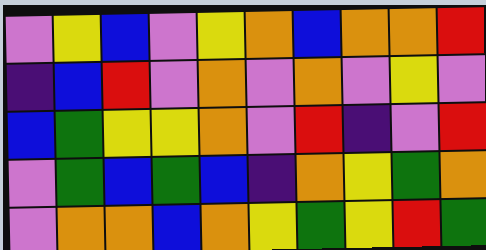[["violet", "yellow", "blue", "violet", "yellow", "orange", "blue", "orange", "orange", "red"], ["indigo", "blue", "red", "violet", "orange", "violet", "orange", "violet", "yellow", "violet"], ["blue", "green", "yellow", "yellow", "orange", "violet", "red", "indigo", "violet", "red"], ["violet", "green", "blue", "green", "blue", "indigo", "orange", "yellow", "green", "orange"], ["violet", "orange", "orange", "blue", "orange", "yellow", "green", "yellow", "red", "green"]]